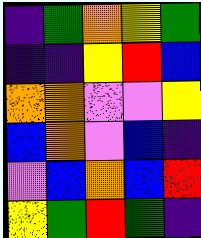[["indigo", "green", "orange", "yellow", "green"], ["indigo", "indigo", "yellow", "red", "blue"], ["orange", "orange", "violet", "violet", "yellow"], ["blue", "orange", "violet", "blue", "indigo"], ["violet", "blue", "orange", "blue", "red"], ["yellow", "green", "red", "green", "indigo"]]